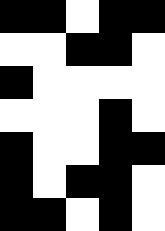[["black", "black", "white", "black", "black"], ["white", "white", "black", "black", "white"], ["black", "white", "white", "white", "white"], ["white", "white", "white", "black", "white"], ["black", "white", "white", "black", "black"], ["black", "white", "black", "black", "white"], ["black", "black", "white", "black", "white"]]